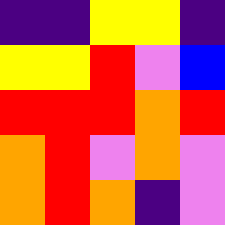[["indigo", "indigo", "yellow", "yellow", "indigo"], ["yellow", "yellow", "red", "violet", "blue"], ["red", "red", "red", "orange", "red"], ["orange", "red", "violet", "orange", "violet"], ["orange", "red", "orange", "indigo", "violet"]]